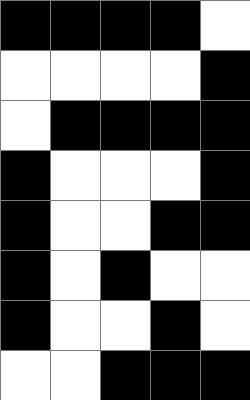[["black", "black", "black", "black", "white"], ["white", "white", "white", "white", "black"], ["white", "black", "black", "black", "black"], ["black", "white", "white", "white", "black"], ["black", "white", "white", "black", "black"], ["black", "white", "black", "white", "white"], ["black", "white", "white", "black", "white"], ["white", "white", "black", "black", "black"]]